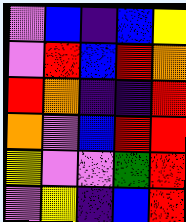[["violet", "blue", "indigo", "blue", "yellow"], ["violet", "red", "blue", "red", "orange"], ["red", "orange", "indigo", "indigo", "red"], ["orange", "violet", "blue", "red", "red"], ["yellow", "violet", "violet", "green", "red"], ["violet", "yellow", "indigo", "blue", "red"]]